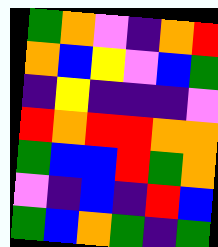[["green", "orange", "violet", "indigo", "orange", "red"], ["orange", "blue", "yellow", "violet", "blue", "green"], ["indigo", "yellow", "indigo", "indigo", "indigo", "violet"], ["red", "orange", "red", "red", "orange", "orange"], ["green", "blue", "blue", "red", "green", "orange"], ["violet", "indigo", "blue", "indigo", "red", "blue"], ["green", "blue", "orange", "green", "indigo", "green"]]